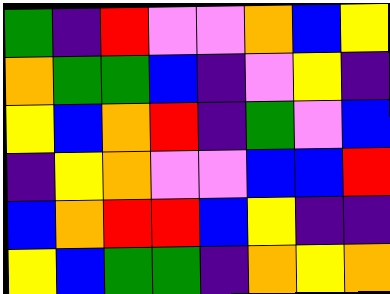[["green", "indigo", "red", "violet", "violet", "orange", "blue", "yellow"], ["orange", "green", "green", "blue", "indigo", "violet", "yellow", "indigo"], ["yellow", "blue", "orange", "red", "indigo", "green", "violet", "blue"], ["indigo", "yellow", "orange", "violet", "violet", "blue", "blue", "red"], ["blue", "orange", "red", "red", "blue", "yellow", "indigo", "indigo"], ["yellow", "blue", "green", "green", "indigo", "orange", "yellow", "orange"]]